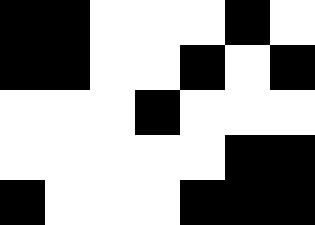[["black", "black", "white", "white", "white", "black", "white"], ["black", "black", "white", "white", "black", "white", "black"], ["white", "white", "white", "black", "white", "white", "white"], ["white", "white", "white", "white", "white", "black", "black"], ["black", "white", "white", "white", "black", "black", "black"]]